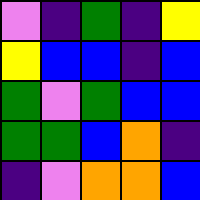[["violet", "indigo", "green", "indigo", "yellow"], ["yellow", "blue", "blue", "indigo", "blue"], ["green", "violet", "green", "blue", "blue"], ["green", "green", "blue", "orange", "indigo"], ["indigo", "violet", "orange", "orange", "blue"]]